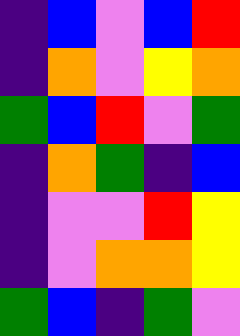[["indigo", "blue", "violet", "blue", "red"], ["indigo", "orange", "violet", "yellow", "orange"], ["green", "blue", "red", "violet", "green"], ["indigo", "orange", "green", "indigo", "blue"], ["indigo", "violet", "violet", "red", "yellow"], ["indigo", "violet", "orange", "orange", "yellow"], ["green", "blue", "indigo", "green", "violet"]]